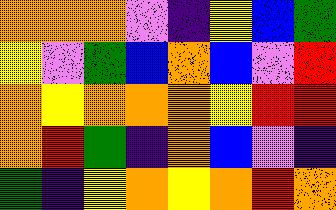[["orange", "orange", "orange", "violet", "indigo", "yellow", "blue", "green"], ["yellow", "violet", "green", "blue", "orange", "blue", "violet", "red"], ["orange", "yellow", "orange", "orange", "orange", "yellow", "red", "red"], ["orange", "red", "green", "indigo", "orange", "blue", "violet", "indigo"], ["green", "indigo", "yellow", "orange", "yellow", "orange", "red", "orange"]]